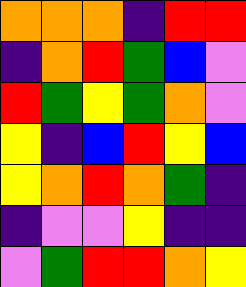[["orange", "orange", "orange", "indigo", "red", "red"], ["indigo", "orange", "red", "green", "blue", "violet"], ["red", "green", "yellow", "green", "orange", "violet"], ["yellow", "indigo", "blue", "red", "yellow", "blue"], ["yellow", "orange", "red", "orange", "green", "indigo"], ["indigo", "violet", "violet", "yellow", "indigo", "indigo"], ["violet", "green", "red", "red", "orange", "yellow"]]